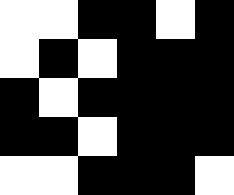[["white", "white", "black", "black", "white", "black"], ["white", "black", "white", "black", "black", "black"], ["black", "white", "black", "black", "black", "black"], ["black", "black", "white", "black", "black", "black"], ["white", "white", "black", "black", "black", "white"]]